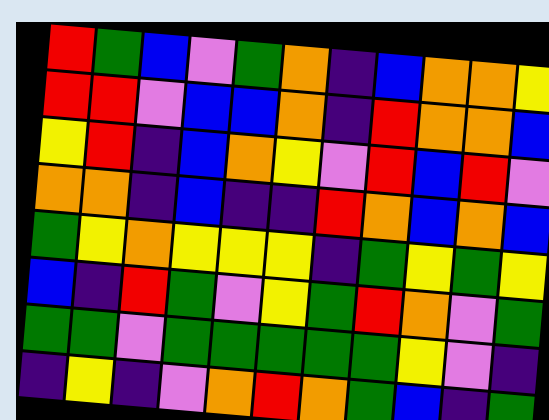[["red", "green", "blue", "violet", "green", "orange", "indigo", "blue", "orange", "orange", "yellow"], ["red", "red", "violet", "blue", "blue", "orange", "indigo", "red", "orange", "orange", "blue"], ["yellow", "red", "indigo", "blue", "orange", "yellow", "violet", "red", "blue", "red", "violet"], ["orange", "orange", "indigo", "blue", "indigo", "indigo", "red", "orange", "blue", "orange", "blue"], ["green", "yellow", "orange", "yellow", "yellow", "yellow", "indigo", "green", "yellow", "green", "yellow"], ["blue", "indigo", "red", "green", "violet", "yellow", "green", "red", "orange", "violet", "green"], ["green", "green", "violet", "green", "green", "green", "green", "green", "yellow", "violet", "indigo"], ["indigo", "yellow", "indigo", "violet", "orange", "red", "orange", "green", "blue", "indigo", "green"]]